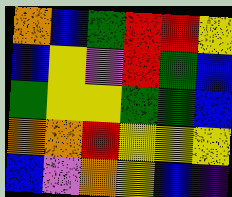[["orange", "blue", "green", "red", "red", "yellow"], ["blue", "yellow", "violet", "red", "green", "blue"], ["green", "yellow", "yellow", "green", "green", "blue"], ["orange", "orange", "red", "yellow", "yellow", "yellow"], ["blue", "violet", "orange", "yellow", "blue", "indigo"]]